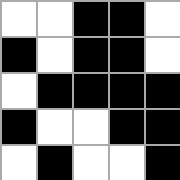[["white", "white", "black", "black", "white"], ["black", "white", "black", "black", "white"], ["white", "black", "black", "black", "black"], ["black", "white", "white", "black", "black"], ["white", "black", "white", "white", "black"]]